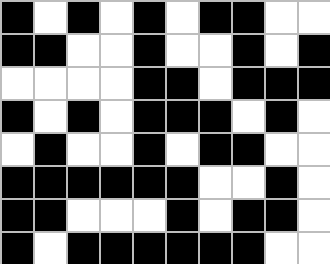[["black", "white", "black", "white", "black", "white", "black", "black", "white", "white"], ["black", "black", "white", "white", "black", "white", "white", "black", "white", "black"], ["white", "white", "white", "white", "black", "black", "white", "black", "black", "black"], ["black", "white", "black", "white", "black", "black", "black", "white", "black", "white"], ["white", "black", "white", "white", "black", "white", "black", "black", "white", "white"], ["black", "black", "black", "black", "black", "black", "white", "white", "black", "white"], ["black", "black", "white", "white", "white", "black", "white", "black", "black", "white"], ["black", "white", "black", "black", "black", "black", "black", "black", "white", "white"]]